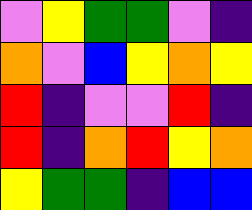[["violet", "yellow", "green", "green", "violet", "indigo"], ["orange", "violet", "blue", "yellow", "orange", "yellow"], ["red", "indigo", "violet", "violet", "red", "indigo"], ["red", "indigo", "orange", "red", "yellow", "orange"], ["yellow", "green", "green", "indigo", "blue", "blue"]]